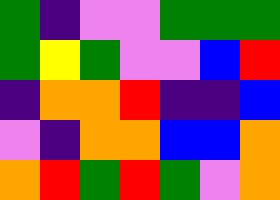[["green", "indigo", "violet", "violet", "green", "green", "green"], ["green", "yellow", "green", "violet", "violet", "blue", "red"], ["indigo", "orange", "orange", "red", "indigo", "indigo", "blue"], ["violet", "indigo", "orange", "orange", "blue", "blue", "orange"], ["orange", "red", "green", "red", "green", "violet", "orange"]]